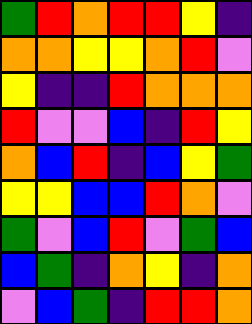[["green", "red", "orange", "red", "red", "yellow", "indigo"], ["orange", "orange", "yellow", "yellow", "orange", "red", "violet"], ["yellow", "indigo", "indigo", "red", "orange", "orange", "orange"], ["red", "violet", "violet", "blue", "indigo", "red", "yellow"], ["orange", "blue", "red", "indigo", "blue", "yellow", "green"], ["yellow", "yellow", "blue", "blue", "red", "orange", "violet"], ["green", "violet", "blue", "red", "violet", "green", "blue"], ["blue", "green", "indigo", "orange", "yellow", "indigo", "orange"], ["violet", "blue", "green", "indigo", "red", "red", "orange"]]